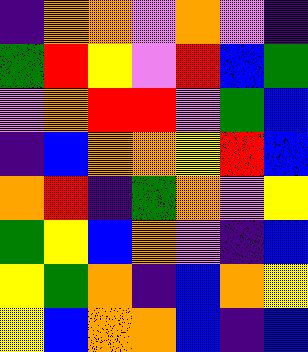[["indigo", "orange", "orange", "violet", "orange", "violet", "indigo"], ["green", "red", "yellow", "violet", "red", "blue", "green"], ["violet", "orange", "red", "red", "violet", "green", "blue"], ["indigo", "blue", "orange", "orange", "yellow", "red", "blue"], ["orange", "red", "indigo", "green", "orange", "violet", "yellow"], ["green", "yellow", "blue", "orange", "violet", "indigo", "blue"], ["yellow", "green", "orange", "indigo", "blue", "orange", "yellow"], ["yellow", "blue", "orange", "orange", "blue", "indigo", "blue"]]